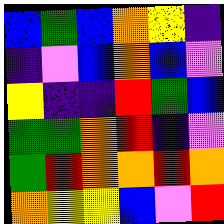[["blue", "green", "blue", "orange", "yellow", "indigo"], ["indigo", "violet", "blue", "orange", "blue", "violet"], ["yellow", "indigo", "indigo", "red", "green", "blue"], ["green", "green", "orange", "red", "indigo", "violet"], ["green", "red", "orange", "orange", "red", "orange"], ["orange", "yellow", "yellow", "blue", "violet", "red"]]